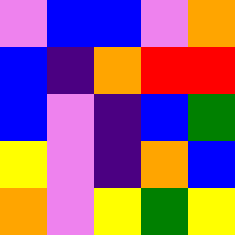[["violet", "blue", "blue", "violet", "orange"], ["blue", "indigo", "orange", "red", "red"], ["blue", "violet", "indigo", "blue", "green"], ["yellow", "violet", "indigo", "orange", "blue"], ["orange", "violet", "yellow", "green", "yellow"]]